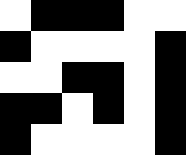[["white", "black", "black", "black", "white", "white"], ["black", "white", "white", "white", "white", "black"], ["white", "white", "black", "black", "white", "black"], ["black", "black", "white", "black", "white", "black"], ["black", "white", "white", "white", "white", "black"]]